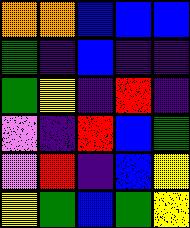[["orange", "orange", "blue", "blue", "blue"], ["green", "indigo", "blue", "indigo", "indigo"], ["green", "yellow", "indigo", "red", "indigo"], ["violet", "indigo", "red", "blue", "green"], ["violet", "red", "indigo", "blue", "yellow"], ["yellow", "green", "blue", "green", "yellow"]]